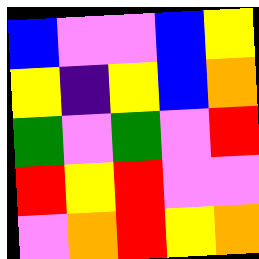[["blue", "violet", "violet", "blue", "yellow"], ["yellow", "indigo", "yellow", "blue", "orange"], ["green", "violet", "green", "violet", "red"], ["red", "yellow", "red", "violet", "violet"], ["violet", "orange", "red", "yellow", "orange"]]